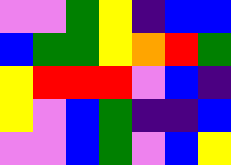[["violet", "violet", "green", "yellow", "indigo", "blue", "blue"], ["blue", "green", "green", "yellow", "orange", "red", "green"], ["yellow", "red", "red", "red", "violet", "blue", "indigo"], ["yellow", "violet", "blue", "green", "indigo", "indigo", "blue"], ["violet", "violet", "blue", "green", "violet", "blue", "yellow"]]